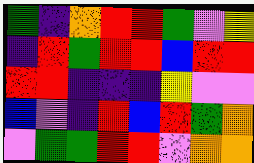[["green", "indigo", "orange", "red", "red", "green", "violet", "yellow"], ["indigo", "red", "green", "red", "red", "blue", "red", "red"], ["red", "red", "indigo", "indigo", "indigo", "yellow", "violet", "violet"], ["blue", "violet", "indigo", "red", "blue", "red", "green", "orange"], ["violet", "green", "green", "red", "red", "violet", "orange", "orange"]]